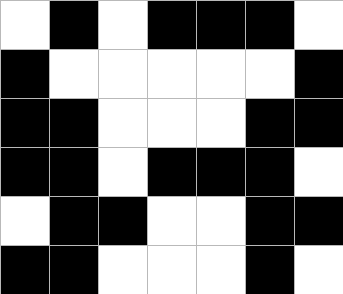[["white", "black", "white", "black", "black", "black", "white"], ["black", "white", "white", "white", "white", "white", "black"], ["black", "black", "white", "white", "white", "black", "black"], ["black", "black", "white", "black", "black", "black", "white"], ["white", "black", "black", "white", "white", "black", "black"], ["black", "black", "white", "white", "white", "black", "white"]]